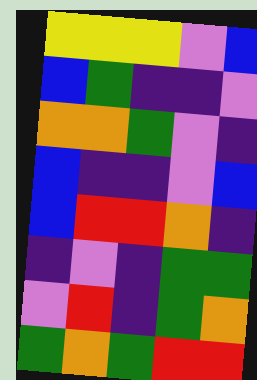[["yellow", "yellow", "yellow", "violet", "blue"], ["blue", "green", "indigo", "indigo", "violet"], ["orange", "orange", "green", "violet", "indigo"], ["blue", "indigo", "indigo", "violet", "blue"], ["blue", "red", "red", "orange", "indigo"], ["indigo", "violet", "indigo", "green", "green"], ["violet", "red", "indigo", "green", "orange"], ["green", "orange", "green", "red", "red"]]